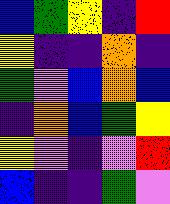[["blue", "green", "yellow", "indigo", "red"], ["yellow", "indigo", "indigo", "orange", "indigo"], ["green", "violet", "blue", "orange", "blue"], ["indigo", "orange", "blue", "green", "yellow"], ["yellow", "violet", "indigo", "violet", "red"], ["blue", "indigo", "indigo", "green", "violet"]]